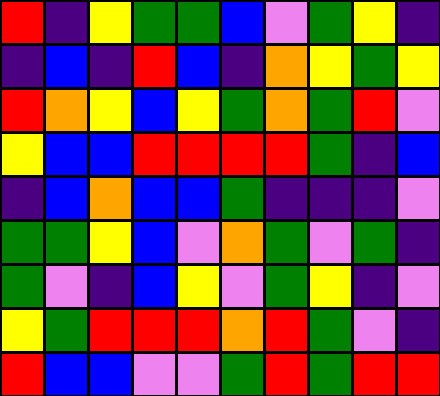[["red", "indigo", "yellow", "green", "green", "blue", "violet", "green", "yellow", "indigo"], ["indigo", "blue", "indigo", "red", "blue", "indigo", "orange", "yellow", "green", "yellow"], ["red", "orange", "yellow", "blue", "yellow", "green", "orange", "green", "red", "violet"], ["yellow", "blue", "blue", "red", "red", "red", "red", "green", "indigo", "blue"], ["indigo", "blue", "orange", "blue", "blue", "green", "indigo", "indigo", "indigo", "violet"], ["green", "green", "yellow", "blue", "violet", "orange", "green", "violet", "green", "indigo"], ["green", "violet", "indigo", "blue", "yellow", "violet", "green", "yellow", "indigo", "violet"], ["yellow", "green", "red", "red", "red", "orange", "red", "green", "violet", "indigo"], ["red", "blue", "blue", "violet", "violet", "green", "red", "green", "red", "red"]]